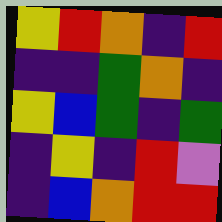[["yellow", "red", "orange", "indigo", "red"], ["indigo", "indigo", "green", "orange", "indigo"], ["yellow", "blue", "green", "indigo", "green"], ["indigo", "yellow", "indigo", "red", "violet"], ["indigo", "blue", "orange", "red", "red"]]